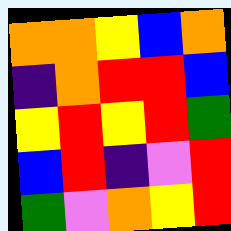[["orange", "orange", "yellow", "blue", "orange"], ["indigo", "orange", "red", "red", "blue"], ["yellow", "red", "yellow", "red", "green"], ["blue", "red", "indigo", "violet", "red"], ["green", "violet", "orange", "yellow", "red"]]